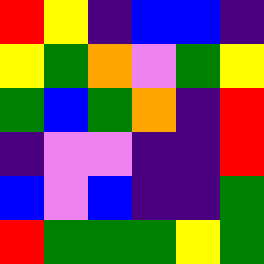[["red", "yellow", "indigo", "blue", "blue", "indigo"], ["yellow", "green", "orange", "violet", "green", "yellow"], ["green", "blue", "green", "orange", "indigo", "red"], ["indigo", "violet", "violet", "indigo", "indigo", "red"], ["blue", "violet", "blue", "indigo", "indigo", "green"], ["red", "green", "green", "green", "yellow", "green"]]